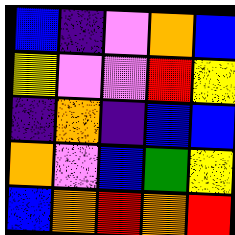[["blue", "indigo", "violet", "orange", "blue"], ["yellow", "violet", "violet", "red", "yellow"], ["indigo", "orange", "indigo", "blue", "blue"], ["orange", "violet", "blue", "green", "yellow"], ["blue", "orange", "red", "orange", "red"]]